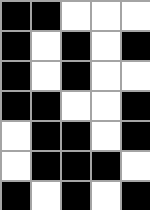[["black", "black", "white", "white", "white"], ["black", "white", "black", "white", "black"], ["black", "white", "black", "white", "white"], ["black", "black", "white", "white", "black"], ["white", "black", "black", "white", "black"], ["white", "black", "black", "black", "white"], ["black", "white", "black", "white", "black"]]